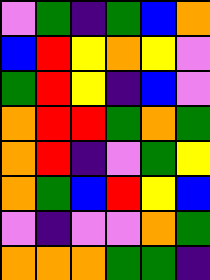[["violet", "green", "indigo", "green", "blue", "orange"], ["blue", "red", "yellow", "orange", "yellow", "violet"], ["green", "red", "yellow", "indigo", "blue", "violet"], ["orange", "red", "red", "green", "orange", "green"], ["orange", "red", "indigo", "violet", "green", "yellow"], ["orange", "green", "blue", "red", "yellow", "blue"], ["violet", "indigo", "violet", "violet", "orange", "green"], ["orange", "orange", "orange", "green", "green", "indigo"]]